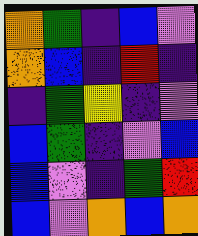[["orange", "green", "indigo", "blue", "violet"], ["orange", "blue", "indigo", "red", "indigo"], ["indigo", "green", "yellow", "indigo", "violet"], ["blue", "green", "indigo", "violet", "blue"], ["blue", "violet", "indigo", "green", "red"], ["blue", "violet", "orange", "blue", "orange"]]